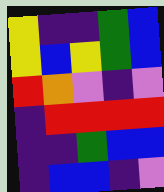[["yellow", "indigo", "indigo", "green", "blue"], ["yellow", "blue", "yellow", "green", "blue"], ["red", "orange", "violet", "indigo", "violet"], ["indigo", "red", "red", "red", "red"], ["indigo", "indigo", "green", "blue", "blue"], ["indigo", "blue", "blue", "indigo", "violet"]]